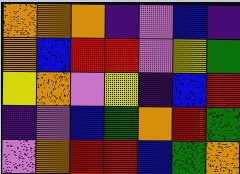[["orange", "orange", "orange", "indigo", "violet", "blue", "indigo"], ["orange", "blue", "red", "red", "violet", "yellow", "green"], ["yellow", "orange", "violet", "yellow", "indigo", "blue", "red"], ["indigo", "violet", "blue", "green", "orange", "red", "green"], ["violet", "orange", "red", "red", "blue", "green", "orange"]]